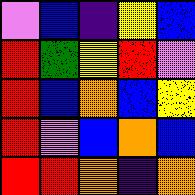[["violet", "blue", "indigo", "yellow", "blue"], ["red", "green", "yellow", "red", "violet"], ["red", "blue", "orange", "blue", "yellow"], ["red", "violet", "blue", "orange", "blue"], ["red", "red", "orange", "indigo", "orange"]]